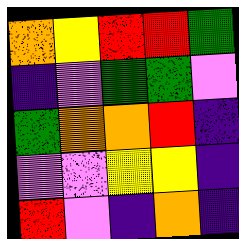[["orange", "yellow", "red", "red", "green"], ["indigo", "violet", "green", "green", "violet"], ["green", "orange", "orange", "red", "indigo"], ["violet", "violet", "yellow", "yellow", "indigo"], ["red", "violet", "indigo", "orange", "indigo"]]